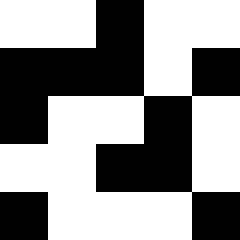[["white", "white", "black", "white", "white"], ["black", "black", "black", "white", "black"], ["black", "white", "white", "black", "white"], ["white", "white", "black", "black", "white"], ["black", "white", "white", "white", "black"]]